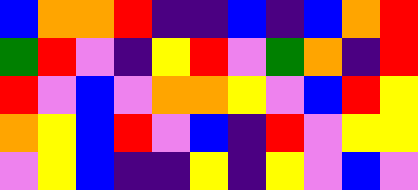[["blue", "orange", "orange", "red", "indigo", "indigo", "blue", "indigo", "blue", "orange", "red"], ["green", "red", "violet", "indigo", "yellow", "red", "violet", "green", "orange", "indigo", "red"], ["red", "violet", "blue", "violet", "orange", "orange", "yellow", "violet", "blue", "red", "yellow"], ["orange", "yellow", "blue", "red", "violet", "blue", "indigo", "red", "violet", "yellow", "yellow"], ["violet", "yellow", "blue", "indigo", "indigo", "yellow", "indigo", "yellow", "violet", "blue", "violet"]]